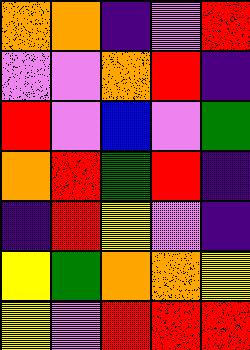[["orange", "orange", "indigo", "violet", "red"], ["violet", "violet", "orange", "red", "indigo"], ["red", "violet", "blue", "violet", "green"], ["orange", "red", "green", "red", "indigo"], ["indigo", "red", "yellow", "violet", "indigo"], ["yellow", "green", "orange", "orange", "yellow"], ["yellow", "violet", "red", "red", "red"]]